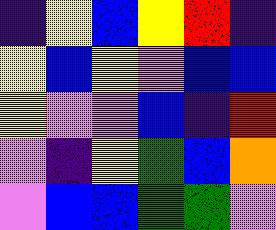[["indigo", "yellow", "blue", "yellow", "red", "indigo"], ["yellow", "blue", "yellow", "violet", "blue", "blue"], ["yellow", "violet", "violet", "blue", "indigo", "red"], ["violet", "indigo", "yellow", "green", "blue", "orange"], ["violet", "blue", "blue", "green", "green", "violet"]]